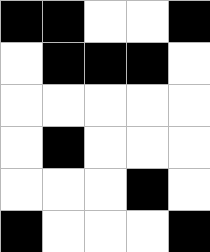[["black", "black", "white", "white", "black"], ["white", "black", "black", "black", "white"], ["white", "white", "white", "white", "white"], ["white", "black", "white", "white", "white"], ["white", "white", "white", "black", "white"], ["black", "white", "white", "white", "black"]]